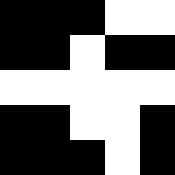[["black", "black", "black", "white", "white"], ["black", "black", "white", "black", "black"], ["white", "white", "white", "white", "white"], ["black", "black", "white", "white", "black"], ["black", "black", "black", "white", "black"]]